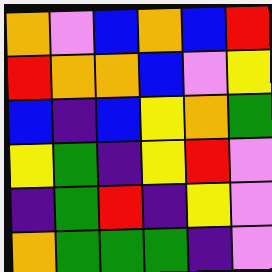[["orange", "violet", "blue", "orange", "blue", "red"], ["red", "orange", "orange", "blue", "violet", "yellow"], ["blue", "indigo", "blue", "yellow", "orange", "green"], ["yellow", "green", "indigo", "yellow", "red", "violet"], ["indigo", "green", "red", "indigo", "yellow", "violet"], ["orange", "green", "green", "green", "indigo", "violet"]]